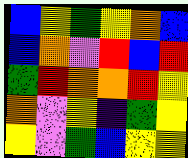[["blue", "yellow", "green", "yellow", "orange", "blue"], ["blue", "orange", "violet", "red", "blue", "red"], ["green", "red", "orange", "orange", "red", "yellow"], ["orange", "violet", "yellow", "indigo", "green", "yellow"], ["yellow", "violet", "green", "blue", "yellow", "yellow"]]